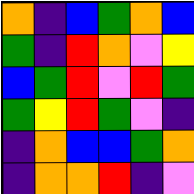[["orange", "indigo", "blue", "green", "orange", "blue"], ["green", "indigo", "red", "orange", "violet", "yellow"], ["blue", "green", "red", "violet", "red", "green"], ["green", "yellow", "red", "green", "violet", "indigo"], ["indigo", "orange", "blue", "blue", "green", "orange"], ["indigo", "orange", "orange", "red", "indigo", "violet"]]